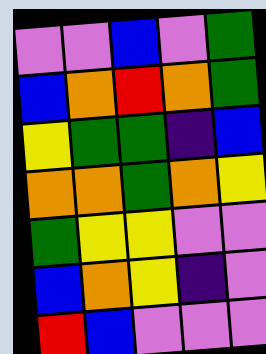[["violet", "violet", "blue", "violet", "green"], ["blue", "orange", "red", "orange", "green"], ["yellow", "green", "green", "indigo", "blue"], ["orange", "orange", "green", "orange", "yellow"], ["green", "yellow", "yellow", "violet", "violet"], ["blue", "orange", "yellow", "indigo", "violet"], ["red", "blue", "violet", "violet", "violet"]]